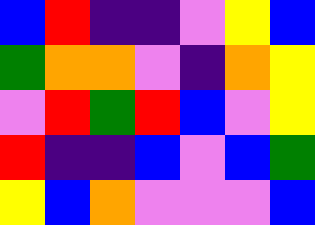[["blue", "red", "indigo", "indigo", "violet", "yellow", "blue"], ["green", "orange", "orange", "violet", "indigo", "orange", "yellow"], ["violet", "red", "green", "red", "blue", "violet", "yellow"], ["red", "indigo", "indigo", "blue", "violet", "blue", "green"], ["yellow", "blue", "orange", "violet", "violet", "violet", "blue"]]